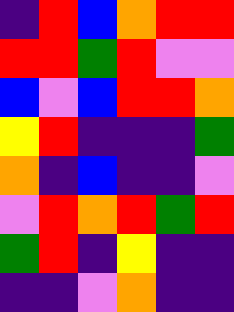[["indigo", "red", "blue", "orange", "red", "red"], ["red", "red", "green", "red", "violet", "violet"], ["blue", "violet", "blue", "red", "red", "orange"], ["yellow", "red", "indigo", "indigo", "indigo", "green"], ["orange", "indigo", "blue", "indigo", "indigo", "violet"], ["violet", "red", "orange", "red", "green", "red"], ["green", "red", "indigo", "yellow", "indigo", "indigo"], ["indigo", "indigo", "violet", "orange", "indigo", "indigo"]]